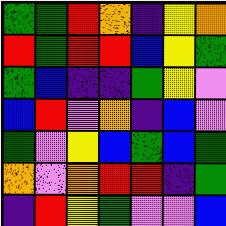[["green", "green", "red", "orange", "indigo", "yellow", "orange"], ["red", "green", "red", "red", "blue", "yellow", "green"], ["green", "blue", "indigo", "indigo", "green", "yellow", "violet"], ["blue", "red", "violet", "orange", "indigo", "blue", "violet"], ["green", "violet", "yellow", "blue", "green", "blue", "green"], ["orange", "violet", "orange", "red", "red", "indigo", "green"], ["indigo", "red", "yellow", "green", "violet", "violet", "blue"]]